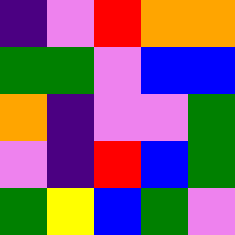[["indigo", "violet", "red", "orange", "orange"], ["green", "green", "violet", "blue", "blue"], ["orange", "indigo", "violet", "violet", "green"], ["violet", "indigo", "red", "blue", "green"], ["green", "yellow", "blue", "green", "violet"]]